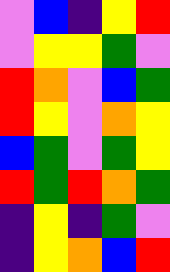[["violet", "blue", "indigo", "yellow", "red"], ["violet", "yellow", "yellow", "green", "violet"], ["red", "orange", "violet", "blue", "green"], ["red", "yellow", "violet", "orange", "yellow"], ["blue", "green", "violet", "green", "yellow"], ["red", "green", "red", "orange", "green"], ["indigo", "yellow", "indigo", "green", "violet"], ["indigo", "yellow", "orange", "blue", "red"]]